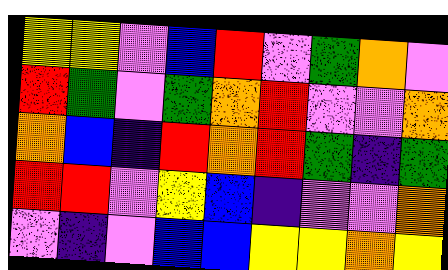[["yellow", "yellow", "violet", "blue", "red", "violet", "green", "orange", "violet"], ["red", "green", "violet", "green", "orange", "red", "violet", "violet", "orange"], ["orange", "blue", "indigo", "red", "orange", "red", "green", "indigo", "green"], ["red", "red", "violet", "yellow", "blue", "indigo", "violet", "violet", "orange"], ["violet", "indigo", "violet", "blue", "blue", "yellow", "yellow", "orange", "yellow"]]